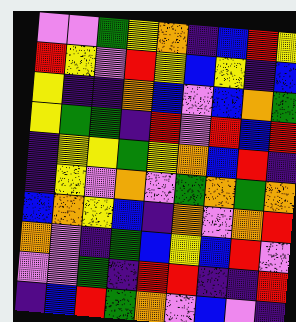[["violet", "violet", "green", "yellow", "orange", "indigo", "blue", "red", "yellow"], ["red", "yellow", "violet", "red", "yellow", "blue", "yellow", "indigo", "blue"], ["yellow", "indigo", "indigo", "orange", "blue", "violet", "blue", "orange", "green"], ["yellow", "green", "green", "indigo", "red", "violet", "red", "blue", "red"], ["indigo", "yellow", "yellow", "green", "yellow", "orange", "blue", "red", "indigo"], ["indigo", "yellow", "violet", "orange", "violet", "green", "orange", "green", "orange"], ["blue", "orange", "yellow", "blue", "indigo", "orange", "violet", "orange", "red"], ["orange", "violet", "indigo", "green", "blue", "yellow", "blue", "red", "violet"], ["violet", "violet", "green", "indigo", "red", "red", "indigo", "indigo", "red"], ["indigo", "blue", "red", "green", "orange", "violet", "blue", "violet", "indigo"]]